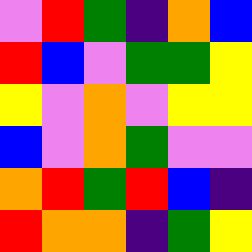[["violet", "red", "green", "indigo", "orange", "blue"], ["red", "blue", "violet", "green", "green", "yellow"], ["yellow", "violet", "orange", "violet", "yellow", "yellow"], ["blue", "violet", "orange", "green", "violet", "violet"], ["orange", "red", "green", "red", "blue", "indigo"], ["red", "orange", "orange", "indigo", "green", "yellow"]]